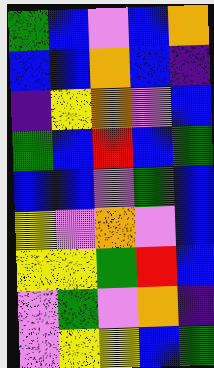[["green", "blue", "violet", "blue", "orange"], ["blue", "blue", "orange", "blue", "indigo"], ["indigo", "yellow", "orange", "violet", "blue"], ["green", "blue", "red", "blue", "green"], ["blue", "blue", "violet", "green", "blue"], ["yellow", "violet", "orange", "violet", "blue"], ["yellow", "yellow", "green", "red", "blue"], ["violet", "green", "violet", "orange", "indigo"], ["violet", "yellow", "yellow", "blue", "green"]]